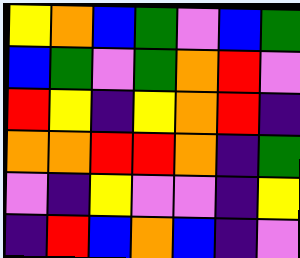[["yellow", "orange", "blue", "green", "violet", "blue", "green"], ["blue", "green", "violet", "green", "orange", "red", "violet"], ["red", "yellow", "indigo", "yellow", "orange", "red", "indigo"], ["orange", "orange", "red", "red", "orange", "indigo", "green"], ["violet", "indigo", "yellow", "violet", "violet", "indigo", "yellow"], ["indigo", "red", "blue", "orange", "blue", "indigo", "violet"]]